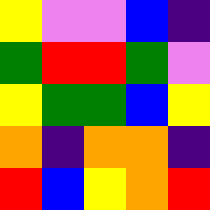[["yellow", "violet", "violet", "blue", "indigo"], ["green", "red", "red", "green", "violet"], ["yellow", "green", "green", "blue", "yellow"], ["orange", "indigo", "orange", "orange", "indigo"], ["red", "blue", "yellow", "orange", "red"]]